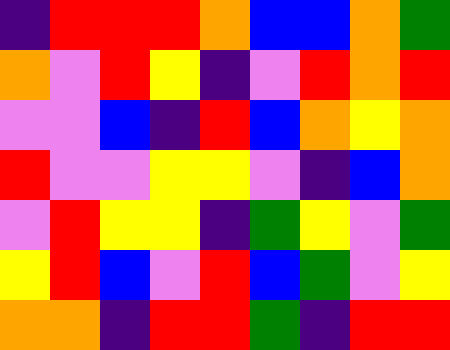[["indigo", "red", "red", "red", "orange", "blue", "blue", "orange", "green"], ["orange", "violet", "red", "yellow", "indigo", "violet", "red", "orange", "red"], ["violet", "violet", "blue", "indigo", "red", "blue", "orange", "yellow", "orange"], ["red", "violet", "violet", "yellow", "yellow", "violet", "indigo", "blue", "orange"], ["violet", "red", "yellow", "yellow", "indigo", "green", "yellow", "violet", "green"], ["yellow", "red", "blue", "violet", "red", "blue", "green", "violet", "yellow"], ["orange", "orange", "indigo", "red", "red", "green", "indigo", "red", "red"]]